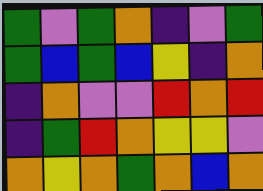[["green", "violet", "green", "orange", "indigo", "violet", "green"], ["green", "blue", "green", "blue", "yellow", "indigo", "orange"], ["indigo", "orange", "violet", "violet", "red", "orange", "red"], ["indigo", "green", "red", "orange", "yellow", "yellow", "violet"], ["orange", "yellow", "orange", "green", "orange", "blue", "orange"]]